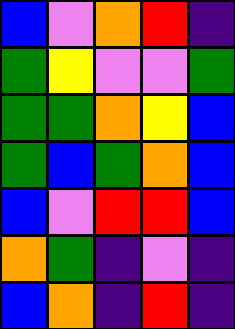[["blue", "violet", "orange", "red", "indigo"], ["green", "yellow", "violet", "violet", "green"], ["green", "green", "orange", "yellow", "blue"], ["green", "blue", "green", "orange", "blue"], ["blue", "violet", "red", "red", "blue"], ["orange", "green", "indigo", "violet", "indigo"], ["blue", "orange", "indigo", "red", "indigo"]]